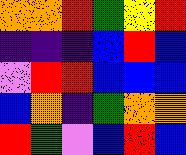[["orange", "orange", "red", "green", "yellow", "red"], ["indigo", "indigo", "indigo", "blue", "red", "blue"], ["violet", "red", "red", "blue", "blue", "blue"], ["blue", "orange", "indigo", "green", "orange", "orange"], ["red", "green", "violet", "blue", "red", "blue"]]